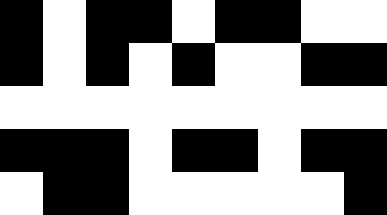[["black", "white", "black", "black", "white", "black", "black", "white", "white"], ["black", "white", "black", "white", "black", "white", "white", "black", "black"], ["white", "white", "white", "white", "white", "white", "white", "white", "white"], ["black", "black", "black", "white", "black", "black", "white", "black", "black"], ["white", "black", "black", "white", "white", "white", "white", "white", "black"]]